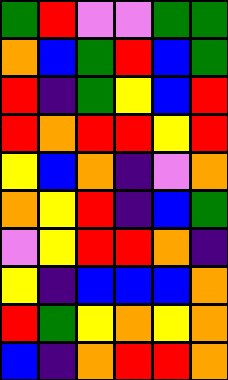[["green", "red", "violet", "violet", "green", "green"], ["orange", "blue", "green", "red", "blue", "green"], ["red", "indigo", "green", "yellow", "blue", "red"], ["red", "orange", "red", "red", "yellow", "red"], ["yellow", "blue", "orange", "indigo", "violet", "orange"], ["orange", "yellow", "red", "indigo", "blue", "green"], ["violet", "yellow", "red", "red", "orange", "indigo"], ["yellow", "indigo", "blue", "blue", "blue", "orange"], ["red", "green", "yellow", "orange", "yellow", "orange"], ["blue", "indigo", "orange", "red", "red", "orange"]]